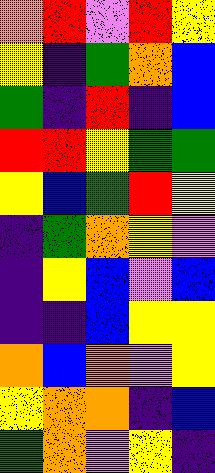[["orange", "red", "violet", "red", "yellow"], ["yellow", "indigo", "green", "orange", "blue"], ["green", "indigo", "red", "indigo", "blue"], ["red", "red", "yellow", "green", "green"], ["yellow", "blue", "green", "red", "yellow"], ["indigo", "green", "orange", "yellow", "violet"], ["indigo", "yellow", "blue", "violet", "blue"], ["indigo", "indigo", "blue", "yellow", "yellow"], ["orange", "blue", "orange", "violet", "yellow"], ["yellow", "orange", "orange", "indigo", "blue"], ["green", "orange", "violet", "yellow", "indigo"]]